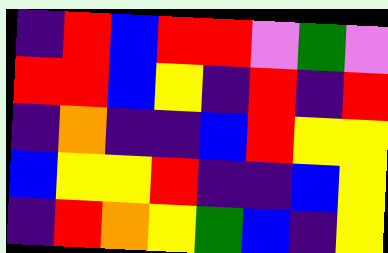[["indigo", "red", "blue", "red", "red", "violet", "green", "violet"], ["red", "red", "blue", "yellow", "indigo", "red", "indigo", "red"], ["indigo", "orange", "indigo", "indigo", "blue", "red", "yellow", "yellow"], ["blue", "yellow", "yellow", "red", "indigo", "indigo", "blue", "yellow"], ["indigo", "red", "orange", "yellow", "green", "blue", "indigo", "yellow"]]